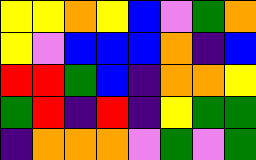[["yellow", "yellow", "orange", "yellow", "blue", "violet", "green", "orange"], ["yellow", "violet", "blue", "blue", "blue", "orange", "indigo", "blue"], ["red", "red", "green", "blue", "indigo", "orange", "orange", "yellow"], ["green", "red", "indigo", "red", "indigo", "yellow", "green", "green"], ["indigo", "orange", "orange", "orange", "violet", "green", "violet", "green"]]